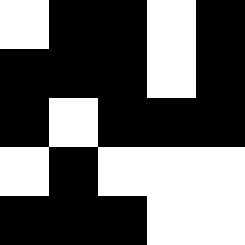[["white", "black", "black", "white", "black"], ["black", "black", "black", "white", "black"], ["black", "white", "black", "black", "black"], ["white", "black", "white", "white", "white"], ["black", "black", "black", "white", "white"]]